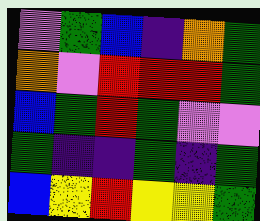[["violet", "green", "blue", "indigo", "orange", "green"], ["orange", "violet", "red", "red", "red", "green"], ["blue", "green", "red", "green", "violet", "violet"], ["green", "indigo", "indigo", "green", "indigo", "green"], ["blue", "yellow", "red", "yellow", "yellow", "green"]]